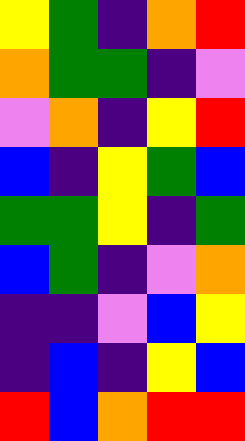[["yellow", "green", "indigo", "orange", "red"], ["orange", "green", "green", "indigo", "violet"], ["violet", "orange", "indigo", "yellow", "red"], ["blue", "indigo", "yellow", "green", "blue"], ["green", "green", "yellow", "indigo", "green"], ["blue", "green", "indigo", "violet", "orange"], ["indigo", "indigo", "violet", "blue", "yellow"], ["indigo", "blue", "indigo", "yellow", "blue"], ["red", "blue", "orange", "red", "red"]]